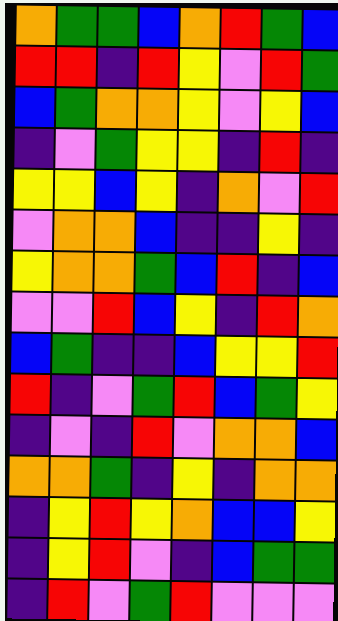[["orange", "green", "green", "blue", "orange", "red", "green", "blue"], ["red", "red", "indigo", "red", "yellow", "violet", "red", "green"], ["blue", "green", "orange", "orange", "yellow", "violet", "yellow", "blue"], ["indigo", "violet", "green", "yellow", "yellow", "indigo", "red", "indigo"], ["yellow", "yellow", "blue", "yellow", "indigo", "orange", "violet", "red"], ["violet", "orange", "orange", "blue", "indigo", "indigo", "yellow", "indigo"], ["yellow", "orange", "orange", "green", "blue", "red", "indigo", "blue"], ["violet", "violet", "red", "blue", "yellow", "indigo", "red", "orange"], ["blue", "green", "indigo", "indigo", "blue", "yellow", "yellow", "red"], ["red", "indigo", "violet", "green", "red", "blue", "green", "yellow"], ["indigo", "violet", "indigo", "red", "violet", "orange", "orange", "blue"], ["orange", "orange", "green", "indigo", "yellow", "indigo", "orange", "orange"], ["indigo", "yellow", "red", "yellow", "orange", "blue", "blue", "yellow"], ["indigo", "yellow", "red", "violet", "indigo", "blue", "green", "green"], ["indigo", "red", "violet", "green", "red", "violet", "violet", "violet"]]